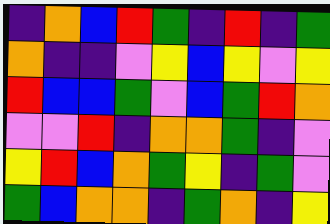[["indigo", "orange", "blue", "red", "green", "indigo", "red", "indigo", "green"], ["orange", "indigo", "indigo", "violet", "yellow", "blue", "yellow", "violet", "yellow"], ["red", "blue", "blue", "green", "violet", "blue", "green", "red", "orange"], ["violet", "violet", "red", "indigo", "orange", "orange", "green", "indigo", "violet"], ["yellow", "red", "blue", "orange", "green", "yellow", "indigo", "green", "violet"], ["green", "blue", "orange", "orange", "indigo", "green", "orange", "indigo", "yellow"]]